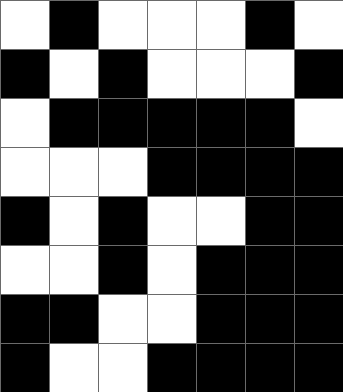[["white", "black", "white", "white", "white", "black", "white"], ["black", "white", "black", "white", "white", "white", "black"], ["white", "black", "black", "black", "black", "black", "white"], ["white", "white", "white", "black", "black", "black", "black"], ["black", "white", "black", "white", "white", "black", "black"], ["white", "white", "black", "white", "black", "black", "black"], ["black", "black", "white", "white", "black", "black", "black"], ["black", "white", "white", "black", "black", "black", "black"]]